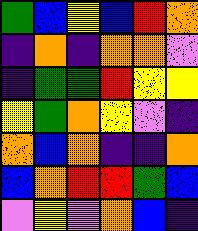[["green", "blue", "yellow", "blue", "red", "orange"], ["indigo", "orange", "indigo", "orange", "orange", "violet"], ["indigo", "green", "green", "red", "yellow", "yellow"], ["yellow", "green", "orange", "yellow", "violet", "indigo"], ["orange", "blue", "orange", "indigo", "indigo", "orange"], ["blue", "orange", "red", "red", "green", "blue"], ["violet", "yellow", "violet", "orange", "blue", "indigo"]]